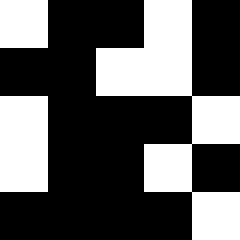[["white", "black", "black", "white", "black"], ["black", "black", "white", "white", "black"], ["white", "black", "black", "black", "white"], ["white", "black", "black", "white", "black"], ["black", "black", "black", "black", "white"]]